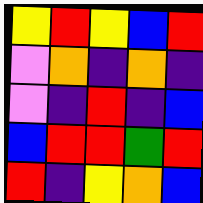[["yellow", "red", "yellow", "blue", "red"], ["violet", "orange", "indigo", "orange", "indigo"], ["violet", "indigo", "red", "indigo", "blue"], ["blue", "red", "red", "green", "red"], ["red", "indigo", "yellow", "orange", "blue"]]